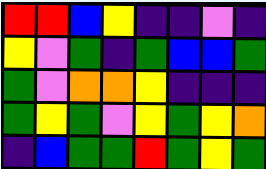[["red", "red", "blue", "yellow", "indigo", "indigo", "violet", "indigo"], ["yellow", "violet", "green", "indigo", "green", "blue", "blue", "green"], ["green", "violet", "orange", "orange", "yellow", "indigo", "indigo", "indigo"], ["green", "yellow", "green", "violet", "yellow", "green", "yellow", "orange"], ["indigo", "blue", "green", "green", "red", "green", "yellow", "green"]]